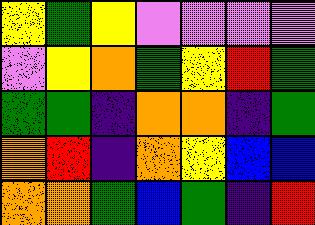[["yellow", "green", "yellow", "violet", "violet", "violet", "violet"], ["violet", "yellow", "orange", "green", "yellow", "red", "green"], ["green", "green", "indigo", "orange", "orange", "indigo", "green"], ["orange", "red", "indigo", "orange", "yellow", "blue", "blue"], ["orange", "orange", "green", "blue", "green", "indigo", "red"]]